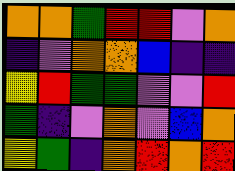[["orange", "orange", "green", "red", "red", "violet", "orange"], ["indigo", "violet", "orange", "orange", "blue", "indigo", "indigo"], ["yellow", "red", "green", "green", "violet", "violet", "red"], ["green", "indigo", "violet", "orange", "violet", "blue", "orange"], ["yellow", "green", "indigo", "orange", "red", "orange", "red"]]